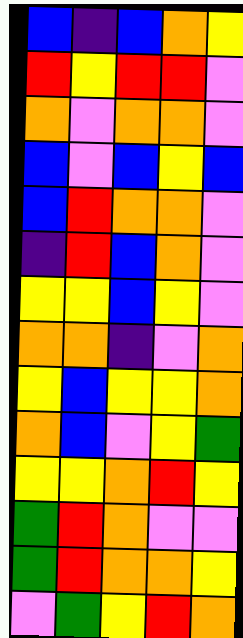[["blue", "indigo", "blue", "orange", "yellow"], ["red", "yellow", "red", "red", "violet"], ["orange", "violet", "orange", "orange", "violet"], ["blue", "violet", "blue", "yellow", "blue"], ["blue", "red", "orange", "orange", "violet"], ["indigo", "red", "blue", "orange", "violet"], ["yellow", "yellow", "blue", "yellow", "violet"], ["orange", "orange", "indigo", "violet", "orange"], ["yellow", "blue", "yellow", "yellow", "orange"], ["orange", "blue", "violet", "yellow", "green"], ["yellow", "yellow", "orange", "red", "yellow"], ["green", "red", "orange", "violet", "violet"], ["green", "red", "orange", "orange", "yellow"], ["violet", "green", "yellow", "red", "orange"]]